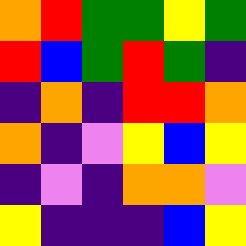[["orange", "red", "green", "green", "yellow", "green"], ["red", "blue", "green", "red", "green", "indigo"], ["indigo", "orange", "indigo", "red", "red", "orange"], ["orange", "indigo", "violet", "yellow", "blue", "yellow"], ["indigo", "violet", "indigo", "orange", "orange", "violet"], ["yellow", "indigo", "indigo", "indigo", "blue", "yellow"]]